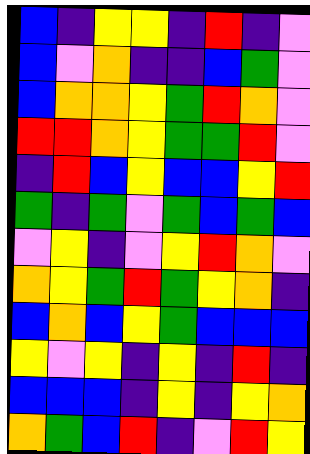[["blue", "indigo", "yellow", "yellow", "indigo", "red", "indigo", "violet"], ["blue", "violet", "orange", "indigo", "indigo", "blue", "green", "violet"], ["blue", "orange", "orange", "yellow", "green", "red", "orange", "violet"], ["red", "red", "orange", "yellow", "green", "green", "red", "violet"], ["indigo", "red", "blue", "yellow", "blue", "blue", "yellow", "red"], ["green", "indigo", "green", "violet", "green", "blue", "green", "blue"], ["violet", "yellow", "indigo", "violet", "yellow", "red", "orange", "violet"], ["orange", "yellow", "green", "red", "green", "yellow", "orange", "indigo"], ["blue", "orange", "blue", "yellow", "green", "blue", "blue", "blue"], ["yellow", "violet", "yellow", "indigo", "yellow", "indigo", "red", "indigo"], ["blue", "blue", "blue", "indigo", "yellow", "indigo", "yellow", "orange"], ["orange", "green", "blue", "red", "indigo", "violet", "red", "yellow"]]